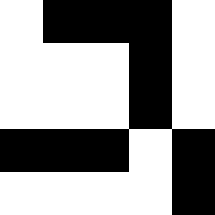[["white", "black", "black", "black", "white"], ["white", "white", "white", "black", "white"], ["white", "white", "white", "black", "white"], ["black", "black", "black", "white", "black"], ["white", "white", "white", "white", "black"]]